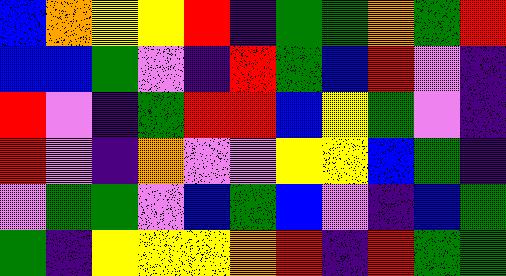[["blue", "orange", "yellow", "yellow", "red", "indigo", "green", "green", "orange", "green", "red"], ["blue", "blue", "green", "violet", "indigo", "red", "green", "blue", "red", "violet", "indigo"], ["red", "violet", "indigo", "green", "red", "red", "blue", "yellow", "green", "violet", "indigo"], ["red", "violet", "indigo", "orange", "violet", "violet", "yellow", "yellow", "blue", "green", "indigo"], ["violet", "green", "green", "violet", "blue", "green", "blue", "violet", "indigo", "blue", "green"], ["green", "indigo", "yellow", "yellow", "yellow", "orange", "red", "indigo", "red", "green", "green"]]